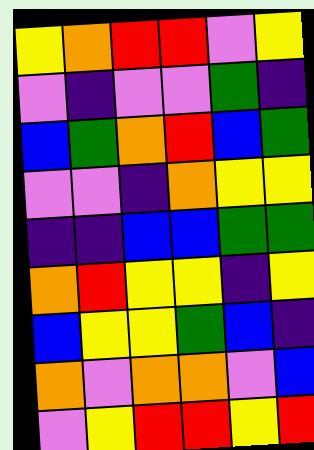[["yellow", "orange", "red", "red", "violet", "yellow"], ["violet", "indigo", "violet", "violet", "green", "indigo"], ["blue", "green", "orange", "red", "blue", "green"], ["violet", "violet", "indigo", "orange", "yellow", "yellow"], ["indigo", "indigo", "blue", "blue", "green", "green"], ["orange", "red", "yellow", "yellow", "indigo", "yellow"], ["blue", "yellow", "yellow", "green", "blue", "indigo"], ["orange", "violet", "orange", "orange", "violet", "blue"], ["violet", "yellow", "red", "red", "yellow", "red"]]